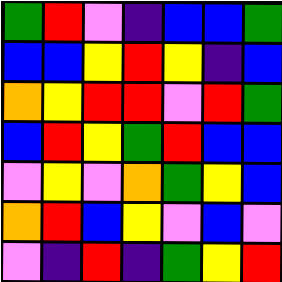[["green", "red", "violet", "indigo", "blue", "blue", "green"], ["blue", "blue", "yellow", "red", "yellow", "indigo", "blue"], ["orange", "yellow", "red", "red", "violet", "red", "green"], ["blue", "red", "yellow", "green", "red", "blue", "blue"], ["violet", "yellow", "violet", "orange", "green", "yellow", "blue"], ["orange", "red", "blue", "yellow", "violet", "blue", "violet"], ["violet", "indigo", "red", "indigo", "green", "yellow", "red"]]